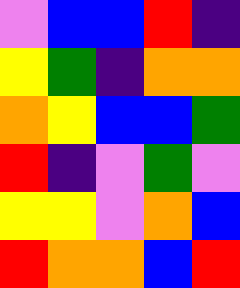[["violet", "blue", "blue", "red", "indigo"], ["yellow", "green", "indigo", "orange", "orange"], ["orange", "yellow", "blue", "blue", "green"], ["red", "indigo", "violet", "green", "violet"], ["yellow", "yellow", "violet", "orange", "blue"], ["red", "orange", "orange", "blue", "red"]]